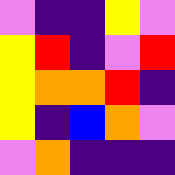[["violet", "indigo", "indigo", "yellow", "violet"], ["yellow", "red", "indigo", "violet", "red"], ["yellow", "orange", "orange", "red", "indigo"], ["yellow", "indigo", "blue", "orange", "violet"], ["violet", "orange", "indigo", "indigo", "indigo"]]